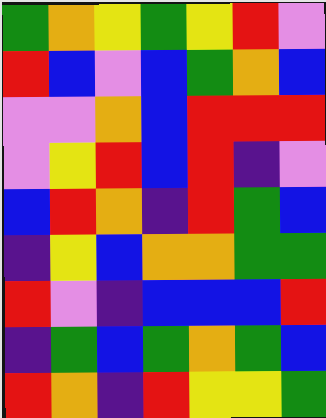[["green", "orange", "yellow", "green", "yellow", "red", "violet"], ["red", "blue", "violet", "blue", "green", "orange", "blue"], ["violet", "violet", "orange", "blue", "red", "red", "red"], ["violet", "yellow", "red", "blue", "red", "indigo", "violet"], ["blue", "red", "orange", "indigo", "red", "green", "blue"], ["indigo", "yellow", "blue", "orange", "orange", "green", "green"], ["red", "violet", "indigo", "blue", "blue", "blue", "red"], ["indigo", "green", "blue", "green", "orange", "green", "blue"], ["red", "orange", "indigo", "red", "yellow", "yellow", "green"]]